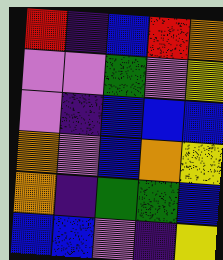[["red", "indigo", "blue", "red", "orange"], ["violet", "violet", "green", "violet", "yellow"], ["violet", "indigo", "blue", "blue", "blue"], ["orange", "violet", "blue", "orange", "yellow"], ["orange", "indigo", "green", "green", "blue"], ["blue", "blue", "violet", "indigo", "yellow"]]